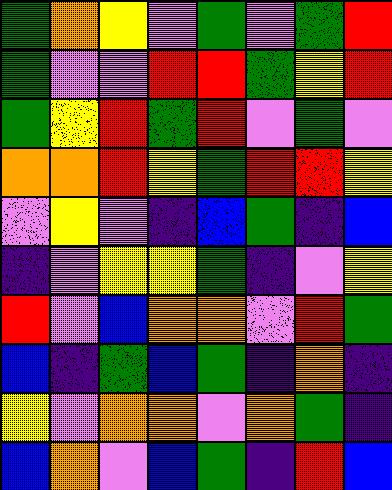[["green", "orange", "yellow", "violet", "green", "violet", "green", "red"], ["green", "violet", "violet", "red", "red", "green", "yellow", "red"], ["green", "yellow", "red", "green", "red", "violet", "green", "violet"], ["orange", "orange", "red", "yellow", "green", "red", "red", "yellow"], ["violet", "yellow", "violet", "indigo", "blue", "green", "indigo", "blue"], ["indigo", "violet", "yellow", "yellow", "green", "indigo", "violet", "yellow"], ["red", "violet", "blue", "orange", "orange", "violet", "red", "green"], ["blue", "indigo", "green", "blue", "green", "indigo", "orange", "indigo"], ["yellow", "violet", "orange", "orange", "violet", "orange", "green", "indigo"], ["blue", "orange", "violet", "blue", "green", "indigo", "red", "blue"]]